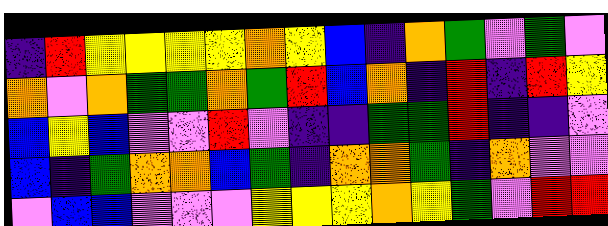[["indigo", "red", "yellow", "yellow", "yellow", "yellow", "orange", "yellow", "blue", "indigo", "orange", "green", "violet", "green", "violet"], ["orange", "violet", "orange", "green", "green", "orange", "green", "red", "blue", "orange", "indigo", "red", "indigo", "red", "yellow"], ["blue", "yellow", "blue", "violet", "violet", "red", "violet", "indigo", "indigo", "green", "green", "red", "indigo", "indigo", "violet"], ["blue", "indigo", "green", "orange", "orange", "blue", "green", "indigo", "orange", "orange", "green", "indigo", "orange", "violet", "violet"], ["violet", "blue", "blue", "violet", "violet", "violet", "yellow", "yellow", "yellow", "orange", "yellow", "green", "violet", "red", "red"]]